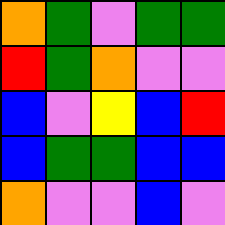[["orange", "green", "violet", "green", "green"], ["red", "green", "orange", "violet", "violet"], ["blue", "violet", "yellow", "blue", "red"], ["blue", "green", "green", "blue", "blue"], ["orange", "violet", "violet", "blue", "violet"]]